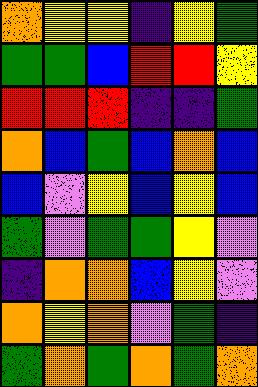[["orange", "yellow", "yellow", "indigo", "yellow", "green"], ["green", "green", "blue", "red", "red", "yellow"], ["red", "red", "red", "indigo", "indigo", "green"], ["orange", "blue", "green", "blue", "orange", "blue"], ["blue", "violet", "yellow", "blue", "yellow", "blue"], ["green", "violet", "green", "green", "yellow", "violet"], ["indigo", "orange", "orange", "blue", "yellow", "violet"], ["orange", "yellow", "orange", "violet", "green", "indigo"], ["green", "orange", "green", "orange", "green", "orange"]]